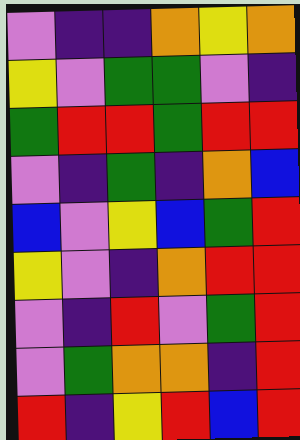[["violet", "indigo", "indigo", "orange", "yellow", "orange"], ["yellow", "violet", "green", "green", "violet", "indigo"], ["green", "red", "red", "green", "red", "red"], ["violet", "indigo", "green", "indigo", "orange", "blue"], ["blue", "violet", "yellow", "blue", "green", "red"], ["yellow", "violet", "indigo", "orange", "red", "red"], ["violet", "indigo", "red", "violet", "green", "red"], ["violet", "green", "orange", "orange", "indigo", "red"], ["red", "indigo", "yellow", "red", "blue", "red"]]